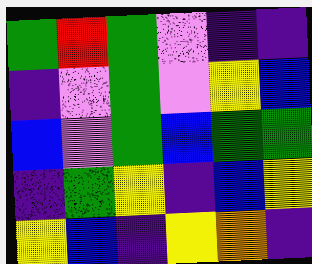[["green", "red", "green", "violet", "indigo", "indigo"], ["indigo", "violet", "green", "violet", "yellow", "blue"], ["blue", "violet", "green", "blue", "green", "green"], ["indigo", "green", "yellow", "indigo", "blue", "yellow"], ["yellow", "blue", "indigo", "yellow", "orange", "indigo"]]